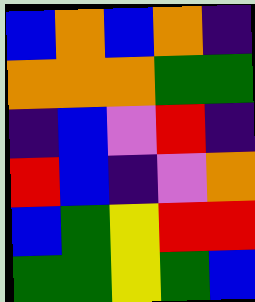[["blue", "orange", "blue", "orange", "indigo"], ["orange", "orange", "orange", "green", "green"], ["indigo", "blue", "violet", "red", "indigo"], ["red", "blue", "indigo", "violet", "orange"], ["blue", "green", "yellow", "red", "red"], ["green", "green", "yellow", "green", "blue"]]